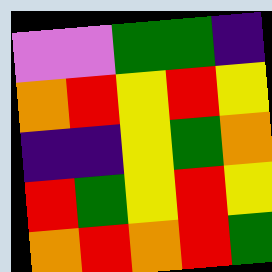[["violet", "violet", "green", "green", "indigo"], ["orange", "red", "yellow", "red", "yellow"], ["indigo", "indigo", "yellow", "green", "orange"], ["red", "green", "yellow", "red", "yellow"], ["orange", "red", "orange", "red", "green"]]